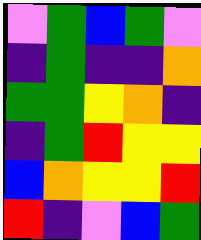[["violet", "green", "blue", "green", "violet"], ["indigo", "green", "indigo", "indigo", "orange"], ["green", "green", "yellow", "orange", "indigo"], ["indigo", "green", "red", "yellow", "yellow"], ["blue", "orange", "yellow", "yellow", "red"], ["red", "indigo", "violet", "blue", "green"]]